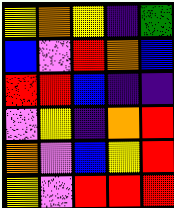[["yellow", "orange", "yellow", "indigo", "green"], ["blue", "violet", "red", "orange", "blue"], ["red", "red", "blue", "indigo", "indigo"], ["violet", "yellow", "indigo", "orange", "red"], ["orange", "violet", "blue", "yellow", "red"], ["yellow", "violet", "red", "red", "red"]]